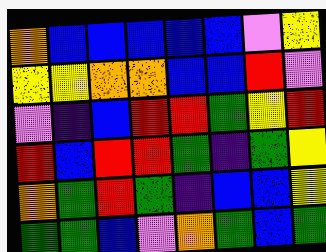[["orange", "blue", "blue", "blue", "blue", "blue", "violet", "yellow"], ["yellow", "yellow", "orange", "orange", "blue", "blue", "red", "violet"], ["violet", "indigo", "blue", "red", "red", "green", "yellow", "red"], ["red", "blue", "red", "red", "green", "indigo", "green", "yellow"], ["orange", "green", "red", "green", "indigo", "blue", "blue", "yellow"], ["green", "green", "blue", "violet", "orange", "green", "blue", "green"]]